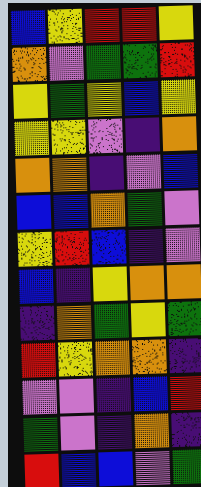[["blue", "yellow", "red", "red", "yellow"], ["orange", "violet", "green", "green", "red"], ["yellow", "green", "yellow", "blue", "yellow"], ["yellow", "yellow", "violet", "indigo", "orange"], ["orange", "orange", "indigo", "violet", "blue"], ["blue", "blue", "orange", "green", "violet"], ["yellow", "red", "blue", "indigo", "violet"], ["blue", "indigo", "yellow", "orange", "orange"], ["indigo", "orange", "green", "yellow", "green"], ["red", "yellow", "orange", "orange", "indigo"], ["violet", "violet", "indigo", "blue", "red"], ["green", "violet", "indigo", "orange", "indigo"], ["red", "blue", "blue", "violet", "green"]]